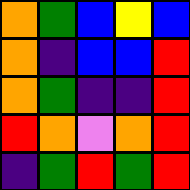[["orange", "green", "blue", "yellow", "blue"], ["orange", "indigo", "blue", "blue", "red"], ["orange", "green", "indigo", "indigo", "red"], ["red", "orange", "violet", "orange", "red"], ["indigo", "green", "red", "green", "red"]]